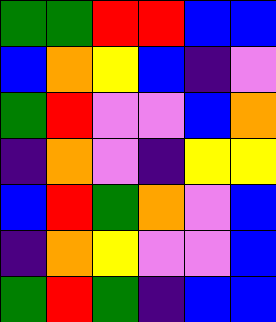[["green", "green", "red", "red", "blue", "blue"], ["blue", "orange", "yellow", "blue", "indigo", "violet"], ["green", "red", "violet", "violet", "blue", "orange"], ["indigo", "orange", "violet", "indigo", "yellow", "yellow"], ["blue", "red", "green", "orange", "violet", "blue"], ["indigo", "orange", "yellow", "violet", "violet", "blue"], ["green", "red", "green", "indigo", "blue", "blue"]]